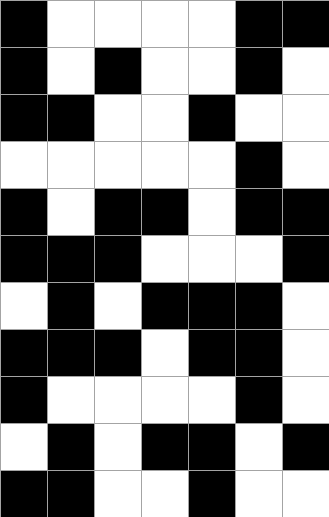[["black", "white", "white", "white", "white", "black", "black"], ["black", "white", "black", "white", "white", "black", "white"], ["black", "black", "white", "white", "black", "white", "white"], ["white", "white", "white", "white", "white", "black", "white"], ["black", "white", "black", "black", "white", "black", "black"], ["black", "black", "black", "white", "white", "white", "black"], ["white", "black", "white", "black", "black", "black", "white"], ["black", "black", "black", "white", "black", "black", "white"], ["black", "white", "white", "white", "white", "black", "white"], ["white", "black", "white", "black", "black", "white", "black"], ["black", "black", "white", "white", "black", "white", "white"]]